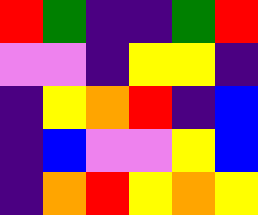[["red", "green", "indigo", "indigo", "green", "red"], ["violet", "violet", "indigo", "yellow", "yellow", "indigo"], ["indigo", "yellow", "orange", "red", "indigo", "blue"], ["indigo", "blue", "violet", "violet", "yellow", "blue"], ["indigo", "orange", "red", "yellow", "orange", "yellow"]]